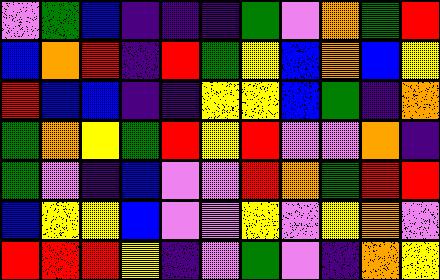[["violet", "green", "blue", "indigo", "indigo", "indigo", "green", "violet", "orange", "green", "red"], ["blue", "orange", "red", "indigo", "red", "green", "yellow", "blue", "orange", "blue", "yellow"], ["red", "blue", "blue", "indigo", "indigo", "yellow", "yellow", "blue", "green", "indigo", "orange"], ["green", "orange", "yellow", "green", "red", "yellow", "red", "violet", "violet", "orange", "indigo"], ["green", "violet", "indigo", "blue", "violet", "violet", "red", "orange", "green", "red", "red"], ["blue", "yellow", "yellow", "blue", "violet", "violet", "yellow", "violet", "yellow", "orange", "violet"], ["red", "red", "red", "yellow", "indigo", "violet", "green", "violet", "indigo", "orange", "yellow"]]